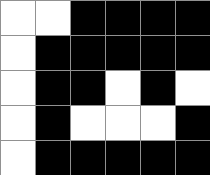[["white", "white", "black", "black", "black", "black"], ["white", "black", "black", "black", "black", "black"], ["white", "black", "black", "white", "black", "white"], ["white", "black", "white", "white", "white", "black"], ["white", "black", "black", "black", "black", "black"]]